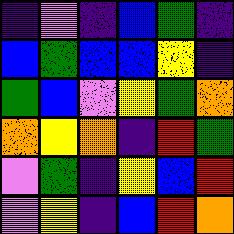[["indigo", "violet", "indigo", "blue", "green", "indigo"], ["blue", "green", "blue", "blue", "yellow", "indigo"], ["green", "blue", "violet", "yellow", "green", "orange"], ["orange", "yellow", "orange", "indigo", "red", "green"], ["violet", "green", "indigo", "yellow", "blue", "red"], ["violet", "yellow", "indigo", "blue", "red", "orange"]]